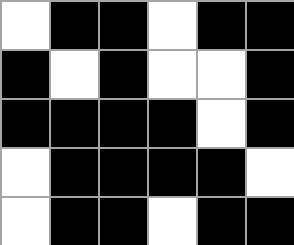[["white", "black", "black", "white", "black", "black"], ["black", "white", "black", "white", "white", "black"], ["black", "black", "black", "black", "white", "black"], ["white", "black", "black", "black", "black", "white"], ["white", "black", "black", "white", "black", "black"]]